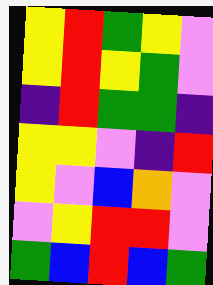[["yellow", "red", "green", "yellow", "violet"], ["yellow", "red", "yellow", "green", "violet"], ["indigo", "red", "green", "green", "indigo"], ["yellow", "yellow", "violet", "indigo", "red"], ["yellow", "violet", "blue", "orange", "violet"], ["violet", "yellow", "red", "red", "violet"], ["green", "blue", "red", "blue", "green"]]